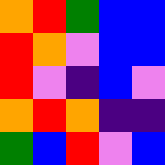[["orange", "red", "green", "blue", "blue"], ["red", "orange", "violet", "blue", "blue"], ["red", "violet", "indigo", "blue", "violet"], ["orange", "red", "orange", "indigo", "indigo"], ["green", "blue", "red", "violet", "blue"]]